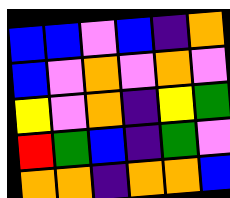[["blue", "blue", "violet", "blue", "indigo", "orange"], ["blue", "violet", "orange", "violet", "orange", "violet"], ["yellow", "violet", "orange", "indigo", "yellow", "green"], ["red", "green", "blue", "indigo", "green", "violet"], ["orange", "orange", "indigo", "orange", "orange", "blue"]]